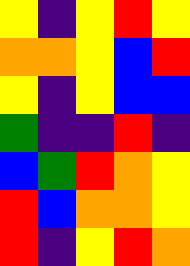[["yellow", "indigo", "yellow", "red", "yellow"], ["orange", "orange", "yellow", "blue", "red"], ["yellow", "indigo", "yellow", "blue", "blue"], ["green", "indigo", "indigo", "red", "indigo"], ["blue", "green", "red", "orange", "yellow"], ["red", "blue", "orange", "orange", "yellow"], ["red", "indigo", "yellow", "red", "orange"]]